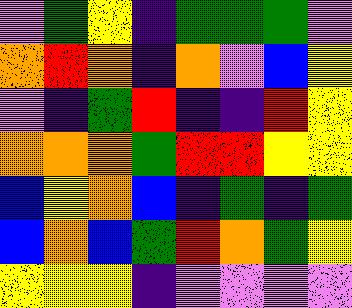[["violet", "green", "yellow", "indigo", "green", "green", "green", "violet"], ["orange", "red", "orange", "indigo", "orange", "violet", "blue", "yellow"], ["violet", "indigo", "green", "red", "indigo", "indigo", "red", "yellow"], ["orange", "orange", "orange", "green", "red", "red", "yellow", "yellow"], ["blue", "yellow", "orange", "blue", "indigo", "green", "indigo", "green"], ["blue", "orange", "blue", "green", "red", "orange", "green", "yellow"], ["yellow", "yellow", "yellow", "indigo", "violet", "violet", "violet", "violet"]]